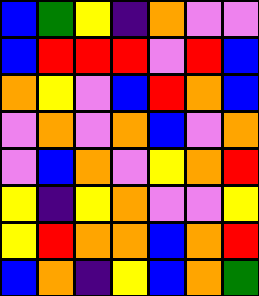[["blue", "green", "yellow", "indigo", "orange", "violet", "violet"], ["blue", "red", "red", "red", "violet", "red", "blue"], ["orange", "yellow", "violet", "blue", "red", "orange", "blue"], ["violet", "orange", "violet", "orange", "blue", "violet", "orange"], ["violet", "blue", "orange", "violet", "yellow", "orange", "red"], ["yellow", "indigo", "yellow", "orange", "violet", "violet", "yellow"], ["yellow", "red", "orange", "orange", "blue", "orange", "red"], ["blue", "orange", "indigo", "yellow", "blue", "orange", "green"]]